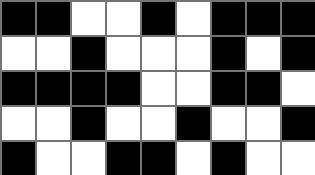[["black", "black", "white", "white", "black", "white", "black", "black", "black"], ["white", "white", "black", "white", "white", "white", "black", "white", "black"], ["black", "black", "black", "black", "white", "white", "black", "black", "white"], ["white", "white", "black", "white", "white", "black", "white", "white", "black"], ["black", "white", "white", "black", "black", "white", "black", "white", "white"]]